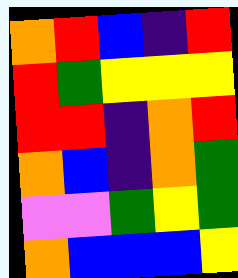[["orange", "red", "blue", "indigo", "red"], ["red", "green", "yellow", "yellow", "yellow"], ["red", "red", "indigo", "orange", "red"], ["orange", "blue", "indigo", "orange", "green"], ["violet", "violet", "green", "yellow", "green"], ["orange", "blue", "blue", "blue", "yellow"]]